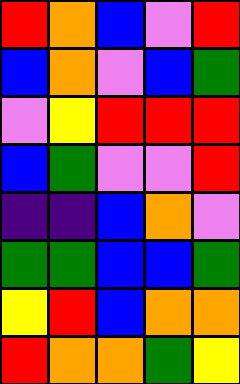[["red", "orange", "blue", "violet", "red"], ["blue", "orange", "violet", "blue", "green"], ["violet", "yellow", "red", "red", "red"], ["blue", "green", "violet", "violet", "red"], ["indigo", "indigo", "blue", "orange", "violet"], ["green", "green", "blue", "blue", "green"], ["yellow", "red", "blue", "orange", "orange"], ["red", "orange", "orange", "green", "yellow"]]